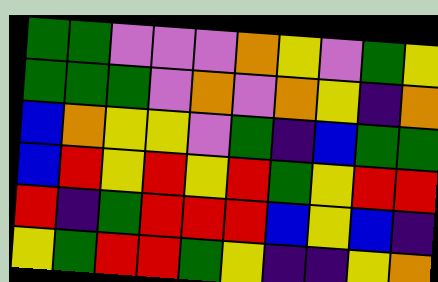[["green", "green", "violet", "violet", "violet", "orange", "yellow", "violet", "green", "yellow"], ["green", "green", "green", "violet", "orange", "violet", "orange", "yellow", "indigo", "orange"], ["blue", "orange", "yellow", "yellow", "violet", "green", "indigo", "blue", "green", "green"], ["blue", "red", "yellow", "red", "yellow", "red", "green", "yellow", "red", "red"], ["red", "indigo", "green", "red", "red", "red", "blue", "yellow", "blue", "indigo"], ["yellow", "green", "red", "red", "green", "yellow", "indigo", "indigo", "yellow", "orange"]]